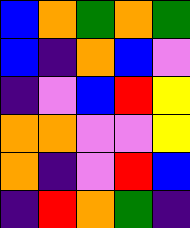[["blue", "orange", "green", "orange", "green"], ["blue", "indigo", "orange", "blue", "violet"], ["indigo", "violet", "blue", "red", "yellow"], ["orange", "orange", "violet", "violet", "yellow"], ["orange", "indigo", "violet", "red", "blue"], ["indigo", "red", "orange", "green", "indigo"]]